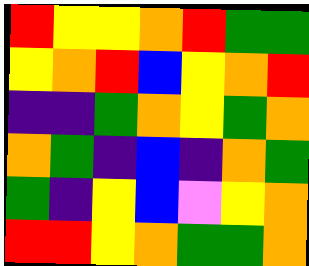[["red", "yellow", "yellow", "orange", "red", "green", "green"], ["yellow", "orange", "red", "blue", "yellow", "orange", "red"], ["indigo", "indigo", "green", "orange", "yellow", "green", "orange"], ["orange", "green", "indigo", "blue", "indigo", "orange", "green"], ["green", "indigo", "yellow", "blue", "violet", "yellow", "orange"], ["red", "red", "yellow", "orange", "green", "green", "orange"]]